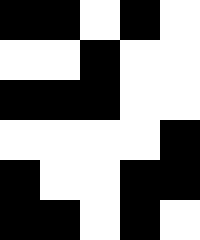[["black", "black", "white", "black", "white"], ["white", "white", "black", "white", "white"], ["black", "black", "black", "white", "white"], ["white", "white", "white", "white", "black"], ["black", "white", "white", "black", "black"], ["black", "black", "white", "black", "white"]]